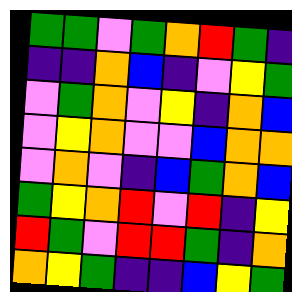[["green", "green", "violet", "green", "orange", "red", "green", "indigo"], ["indigo", "indigo", "orange", "blue", "indigo", "violet", "yellow", "green"], ["violet", "green", "orange", "violet", "yellow", "indigo", "orange", "blue"], ["violet", "yellow", "orange", "violet", "violet", "blue", "orange", "orange"], ["violet", "orange", "violet", "indigo", "blue", "green", "orange", "blue"], ["green", "yellow", "orange", "red", "violet", "red", "indigo", "yellow"], ["red", "green", "violet", "red", "red", "green", "indigo", "orange"], ["orange", "yellow", "green", "indigo", "indigo", "blue", "yellow", "green"]]